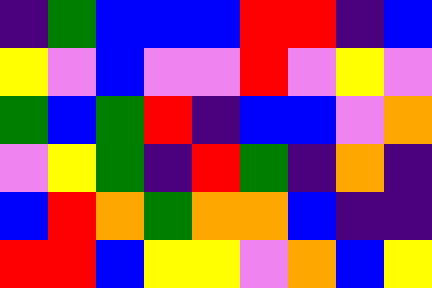[["indigo", "green", "blue", "blue", "blue", "red", "red", "indigo", "blue"], ["yellow", "violet", "blue", "violet", "violet", "red", "violet", "yellow", "violet"], ["green", "blue", "green", "red", "indigo", "blue", "blue", "violet", "orange"], ["violet", "yellow", "green", "indigo", "red", "green", "indigo", "orange", "indigo"], ["blue", "red", "orange", "green", "orange", "orange", "blue", "indigo", "indigo"], ["red", "red", "blue", "yellow", "yellow", "violet", "orange", "blue", "yellow"]]